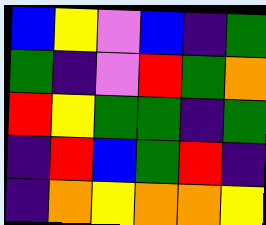[["blue", "yellow", "violet", "blue", "indigo", "green"], ["green", "indigo", "violet", "red", "green", "orange"], ["red", "yellow", "green", "green", "indigo", "green"], ["indigo", "red", "blue", "green", "red", "indigo"], ["indigo", "orange", "yellow", "orange", "orange", "yellow"]]